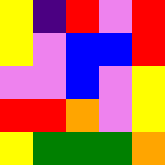[["yellow", "indigo", "red", "violet", "red"], ["yellow", "violet", "blue", "blue", "red"], ["violet", "violet", "blue", "violet", "yellow"], ["red", "red", "orange", "violet", "yellow"], ["yellow", "green", "green", "green", "orange"]]